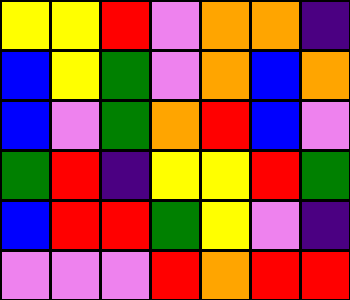[["yellow", "yellow", "red", "violet", "orange", "orange", "indigo"], ["blue", "yellow", "green", "violet", "orange", "blue", "orange"], ["blue", "violet", "green", "orange", "red", "blue", "violet"], ["green", "red", "indigo", "yellow", "yellow", "red", "green"], ["blue", "red", "red", "green", "yellow", "violet", "indigo"], ["violet", "violet", "violet", "red", "orange", "red", "red"]]